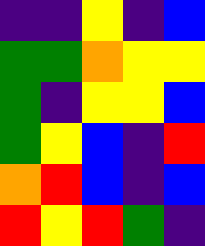[["indigo", "indigo", "yellow", "indigo", "blue"], ["green", "green", "orange", "yellow", "yellow"], ["green", "indigo", "yellow", "yellow", "blue"], ["green", "yellow", "blue", "indigo", "red"], ["orange", "red", "blue", "indigo", "blue"], ["red", "yellow", "red", "green", "indigo"]]